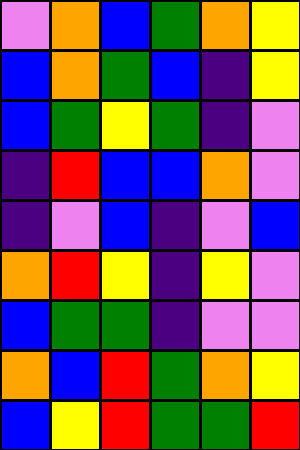[["violet", "orange", "blue", "green", "orange", "yellow"], ["blue", "orange", "green", "blue", "indigo", "yellow"], ["blue", "green", "yellow", "green", "indigo", "violet"], ["indigo", "red", "blue", "blue", "orange", "violet"], ["indigo", "violet", "blue", "indigo", "violet", "blue"], ["orange", "red", "yellow", "indigo", "yellow", "violet"], ["blue", "green", "green", "indigo", "violet", "violet"], ["orange", "blue", "red", "green", "orange", "yellow"], ["blue", "yellow", "red", "green", "green", "red"]]